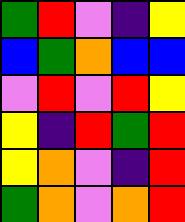[["green", "red", "violet", "indigo", "yellow"], ["blue", "green", "orange", "blue", "blue"], ["violet", "red", "violet", "red", "yellow"], ["yellow", "indigo", "red", "green", "red"], ["yellow", "orange", "violet", "indigo", "red"], ["green", "orange", "violet", "orange", "red"]]